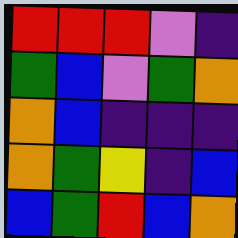[["red", "red", "red", "violet", "indigo"], ["green", "blue", "violet", "green", "orange"], ["orange", "blue", "indigo", "indigo", "indigo"], ["orange", "green", "yellow", "indigo", "blue"], ["blue", "green", "red", "blue", "orange"]]